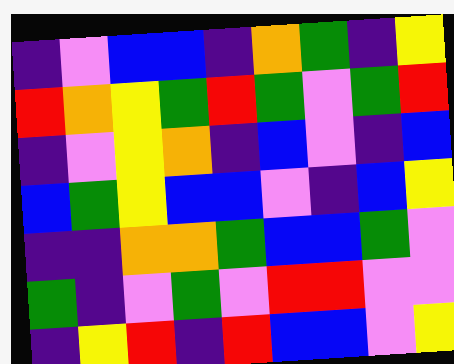[["indigo", "violet", "blue", "blue", "indigo", "orange", "green", "indigo", "yellow"], ["red", "orange", "yellow", "green", "red", "green", "violet", "green", "red"], ["indigo", "violet", "yellow", "orange", "indigo", "blue", "violet", "indigo", "blue"], ["blue", "green", "yellow", "blue", "blue", "violet", "indigo", "blue", "yellow"], ["indigo", "indigo", "orange", "orange", "green", "blue", "blue", "green", "violet"], ["green", "indigo", "violet", "green", "violet", "red", "red", "violet", "violet"], ["indigo", "yellow", "red", "indigo", "red", "blue", "blue", "violet", "yellow"]]